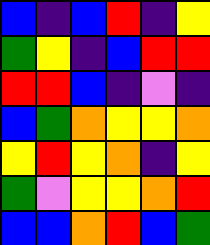[["blue", "indigo", "blue", "red", "indigo", "yellow"], ["green", "yellow", "indigo", "blue", "red", "red"], ["red", "red", "blue", "indigo", "violet", "indigo"], ["blue", "green", "orange", "yellow", "yellow", "orange"], ["yellow", "red", "yellow", "orange", "indigo", "yellow"], ["green", "violet", "yellow", "yellow", "orange", "red"], ["blue", "blue", "orange", "red", "blue", "green"]]